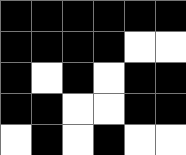[["black", "black", "black", "black", "black", "black"], ["black", "black", "black", "black", "white", "white"], ["black", "white", "black", "white", "black", "black"], ["black", "black", "white", "white", "black", "black"], ["white", "black", "white", "black", "white", "white"]]